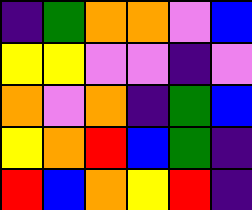[["indigo", "green", "orange", "orange", "violet", "blue"], ["yellow", "yellow", "violet", "violet", "indigo", "violet"], ["orange", "violet", "orange", "indigo", "green", "blue"], ["yellow", "orange", "red", "blue", "green", "indigo"], ["red", "blue", "orange", "yellow", "red", "indigo"]]